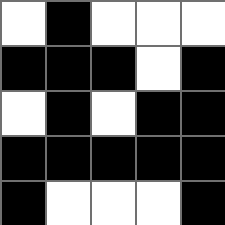[["white", "black", "white", "white", "white"], ["black", "black", "black", "white", "black"], ["white", "black", "white", "black", "black"], ["black", "black", "black", "black", "black"], ["black", "white", "white", "white", "black"]]